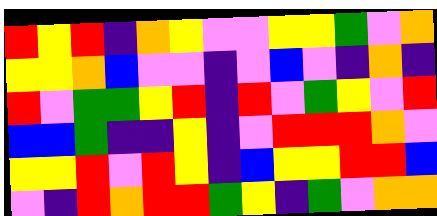[["red", "yellow", "red", "indigo", "orange", "yellow", "violet", "violet", "yellow", "yellow", "green", "violet", "orange"], ["yellow", "yellow", "orange", "blue", "violet", "violet", "indigo", "violet", "blue", "violet", "indigo", "orange", "indigo"], ["red", "violet", "green", "green", "yellow", "red", "indigo", "red", "violet", "green", "yellow", "violet", "red"], ["blue", "blue", "green", "indigo", "indigo", "yellow", "indigo", "violet", "red", "red", "red", "orange", "violet"], ["yellow", "yellow", "red", "violet", "red", "yellow", "indigo", "blue", "yellow", "yellow", "red", "red", "blue"], ["violet", "indigo", "red", "orange", "red", "red", "green", "yellow", "indigo", "green", "violet", "orange", "orange"]]